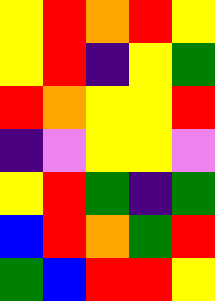[["yellow", "red", "orange", "red", "yellow"], ["yellow", "red", "indigo", "yellow", "green"], ["red", "orange", "yellow", "yellow", "red"], ["indigo", "violet", "yellow", "yellow", "violet"], ["yellow", "red", "green", "indigo", "green"], ["blue", "red", "orange", "green", "red"], ["green", "blue", "red", "red", "yellow"]]